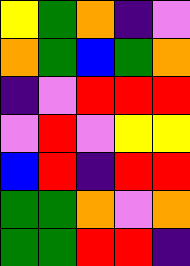[["yellow", "green", "orange", "indigo", "violet"], ["orange", "green", "blue", "green", "orange"], ["indigo", "violet", "red", "red", "red"], ["violet", "red", "violet", "yellow", "yellow"], ["blue", "red", "indigo", "red", "red"], ["green", "green", "orange", "violet", "orange"], ["green", "green", "red", "red", "indigo"]]